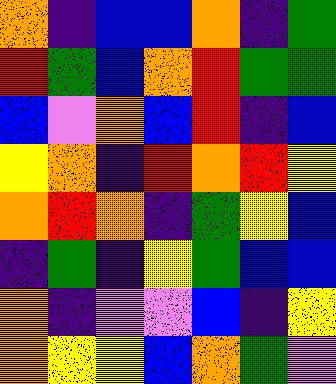[["orange", "indigo", "blue", "blue", "orange", "indigo", "green"], ["red", "green", "blue", "orange", "red", "green", "green"], ["blue", "violet", "orange", "blue", "red", "indigo", "blue"], ["yellow", "orange", "indigo", "red", "orange", "red", "yellow"], ["orange", "red", "orange", "indigo", "green", "yellow", "blue"], ["indigo", "green", "indigo", "yellow", "green", "blue", "blue"], ["orange", "indigo", "violet", "violet", "blue", "indigo", "yellow"], ["orange", "yellow", "yellow", "blue", "orange", "green", "violet"]]